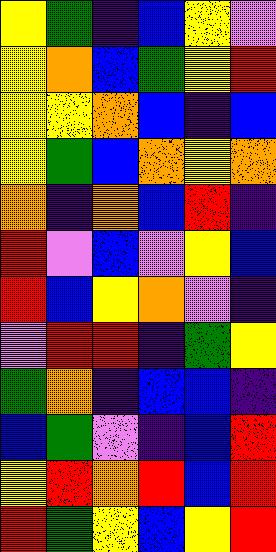[["yellow", "green", "indigo", "blue", "yellow", "violet"], ["yellow", "orange", "blue", "green", "yellow", "red"], ["yellow", "yellow", "orange", "blue", "indigo", "blue"], ["yellow", "green", "blue", "orange", "yellow", "orange"], ["orange", "indigo", "orange", "blue", "red", "indigo"], ["red", "violet", "blue", "violet", "yellow", "blue"], ["red", "blue", "yellow", "orange", "violet", "indigo"], ["violet", "red", "red", "indigo", "green", "yellow"], ["green", "orange", "indigo", "blue", "blue", "indigo"], ["blue", "green", "violet", "indigo", "blue", "red"], ["yellow", "red", "orange", "red", "blue", "red"], ["red", "green", "yellow", "blue", "yellow", "red"]]